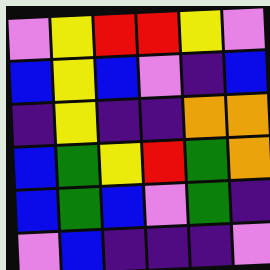[["violet", "yellow", "red", "red", "yellow", "violet"], ["blue", "yellow", "blue", "violet", "indigo", "blue"], ["indigo", "yellow", "indigo", "indigo", "orange", "orange"], ["blue", "green", "yellow", "red", "green", "orange"], ["blue", "green", "blue", "violet", "green", "indigo"], ["violet", "blue", "indigo", "indigo", "indigo", "violet"]]